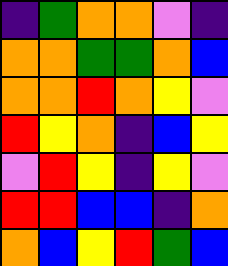[["indigo", "green", "orange", "orange", "violet", "indigo"], ["orange", "orange", "green", "green", "orange", "blue"], ["orange", "orange", "red", "orange", "yellow", "violet"], ["red", "yellow", "orange", "indigo", "blue", "yellow"], ["violet", "red", "yellow", "indigo", "yellow", "violet"], ["red", "red", "blue", "blue", "indigo", "orange"], ["orange", "blue", "yellow", "red", "green", "blue"]]